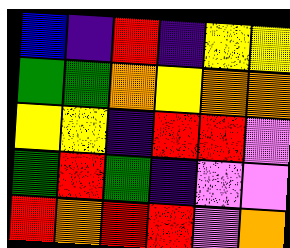[["blue", "indigo", "red", "indigo", "yellow", "yellow"], ["green", "green", "orange", "yellow", "orange", "orange"], ["yellow", "yellow", "indigo", "red", "red", "violet"], ["green", "red", "green", "indigo", "violet", "violet"], ["red", "orange", "red", "red", "violet", "orange"]]